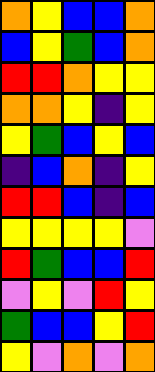[["orange", "yellow", "blue", "blue", "orange"], ["blue", "yellow", "green", "blue", "orange"], ["red", "red", "orange", "yellow", "yellow"], ["orange", "orange", "yellow", "indigo", "yellow"], ["yellow", "green", "blue", "yellow", "blue"], ["indigo", "blue", "orange", "indigo", "yellow"], ["red", "red", "blue", "indigo", "blue"], ["yellow", "yellow", "yellow", "yellow", "violet"], ["red", "green", "blue", "blue", "red"], ["violet", "yellow", "violet", "red", "yellow"], ["green", "blue", "blue", "yellow", "red"], ["yellow", "violet", "orange", "violet", "orange"]]